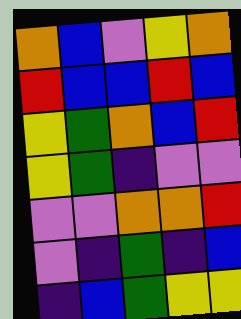[["orange", "blue", "violet", "yellow", "orange"], ["red", "blue", "blue", "red", "blue"], ["yellow", "green", "orange", "blue", "red"], ["yellow", "green", "indigo", "violet", "violet"], ["violet", "violet", "orange", "orange", "red"], ["violet", "indigo", "green", "indigo", "blue"], ["indigo", "blue", "green", "yellow", "yellow"]]